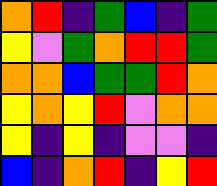[["orange", "red", "indigo", "green", "blue", "indigo", "green"], ["yellow", "violet", "green", "orange", "red", "red", "green"], ["orange", "orange", "blue", "green", "green", "red", "orange"], ["yellow", "orange", "yellow", "red", "violet", "orange", "orange"], ["yellow", "indigo", "yellow", "indigo", "violet", "violet", "indigo"], ["blue", "indigo", "orange", "red", "indigo", "yellow", "red"]]